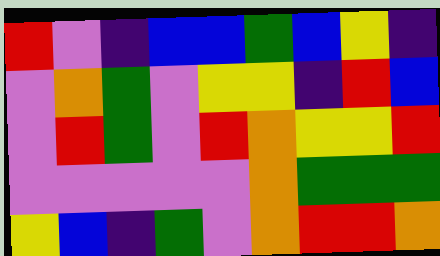[["red", "violet", "indigo", "blue", "blue", "green", "blue", "yellow", "indigo"], ["violet", "orange", "green", "violet", "yellow", "yellow", "indigo", "red", "blue"], ["violet", "red", "green", "violet", "red", "orange", "yellow", "yellow", "red"], ["violet", "violet", "violet", "violet", "violet", "orange", "green", "green", "green"], ["yellow", "blue", "indigo", "green", "violet", "orange", "red", "red", "orange"]]